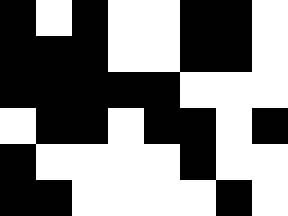[["black", "white", "black", "white", "white", "black", "black", "white"], ["black", "black", "black", "white", "white", "black", "black", "white"], ["black", "black", "black", "black", "black", "white", "white", "white"], ["white", "black", "black", "white", "black", "black", "white", "black"], ["black", "white", "white", "white", "white", "black", "white", "white"], ["black", "black", "white", "white", "white", "white", "black", "white"]]